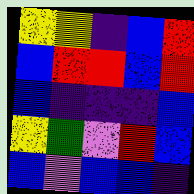[["yellow", "yellow", "indigo", "blue", "red"], ["blue", "red", "red", "blue", "red"], ["blue", "indigo", "indigo", "indigo", "blue"], ["yellow", "green", "violet", "red", "blue"], ["blue", "violet", "blue", "blue", "indigo"]]